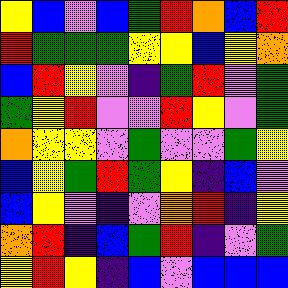[["yellow", "blue", "violet", "blue", "green", "red", "orange", "blue", "red"], ["red", "green", "green", "green", "yellow", "yellow", "blue", "yellow", "orange"], ["blue", "red", "yellow", "violet", "indigo", "green", "red", "violet", "green"], ["green", "yellow", "red", "violet", "violet", "red", "yellow", "violet", "green"], ["orange", "yellow", "yellow", "violet", "green", "violet", "violet", "green", "yellow"], ["blue", "yellow", "green", "red", "green", "yellow", "indigo", "blue", "violet"], ["blue", "yellow", "violet", "indigo", "violet", "orange", "red", "indigo", "yellow"], ["orange", "red", "indigo", "blue", "green", "red", "indigo", "violet", "green"], ["yellow", "red", "yellow", "indigo", "blue", "violet", "blue", "blue", "blue"]]